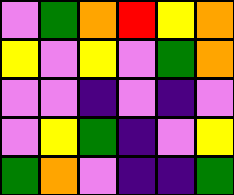[["violet", "green", "orange", "red", "yellow", "orange"], ["yellow", "violet", "yellow", "violet", "green", "orange"], ["violet", "violet", "indigo", "violet", "indigo", "violet"], ["violet", "yellow", "green", "indigo", "violet", "yellow"], ["green", "orange", "violet", "indigo", "indigo", "green"]]